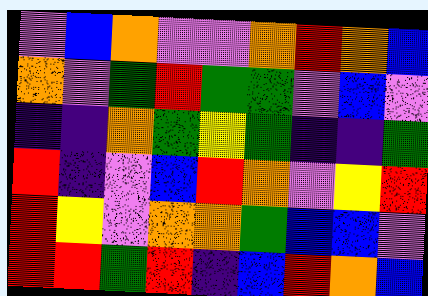[["violet", "blue", "orange", "violet", "violet", "orange", "red", "orange", "blue"], ["orange", "violet", "green", "red", "green", "green", "violet", "blue", "violet"], ["indigo", "indigo", "orange", "green", "yellow", "green", "indigo", "indigo", "green"], ["red", "indigo", "violet", "blue", "red", "orange", "violet", "yellow", "red"], ["red", "yellow", "violet", "orange", "orange", "green", "blue", "blue", "violet"], ["red", "red", "green", "red", "indigo", "blue", "red", "orange", "blue"]]